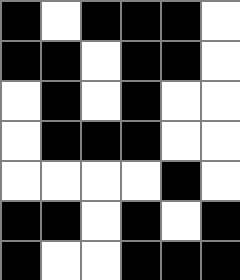[["black", "white", "black", "black", "black", "white"], ["black", "black", "white", "black", "black", "white"], ["white", "black", "white", "black", "white", "white"], ["white", "black", "black", "black", "white", "white"], ["white", "white", "white", "white", "black", "white"], ["black", "black", "white", "black", "white", "black"], ["black", "white", "white", "black", "black", "black"]]